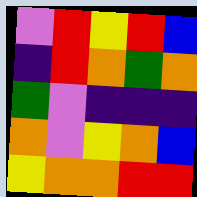[["violet", "red", "yellow", "red", "blue"], ["indigo", "red", "orange", "green", "orange"], ["green", "violet", "indigo", "indigo", "indigo"], ["orange", "violet", "yellow", "orange", "blue"], ["yellow", "orange", "orange", "red", "red"]]